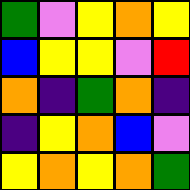[["green", "violet", "yellow", "orange", "yellow"], ["blue", "yellow", "yellow", "violet", "red"], ["orange", "indigo", "green", "orange", "indigo"], ["indigo", "yellow", "orange", "blue", "violet"], ["yellow", "orange", "yellow", "orange", "green"]]